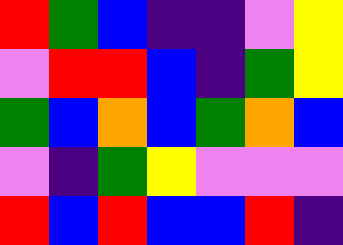[["red", "green", "blue", "indigo", "indigo", "violet", "yellow"], ["violet", "red", "red", "blue", "indigo", "green", "yellow"], ["green", "blue", "orange", "blue", "green", "orange", "blue"], ["violet", "indigo", "green", "yellow", "violet", "violet", "violet"], ["red", "blue", "red", "blue", "blue", "red", "indigo"]]